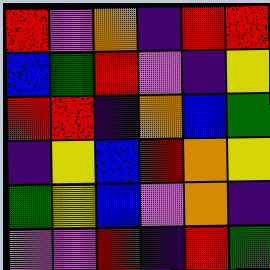[["red", "violet", "orange", "indigo", "red", "red"], ["blue", "green", "red", "violet", "indigo", "yellow"], ["red", "red", "indigo", "orange", "blue", "green"], ["indigo", "yellow", "blue", "red", "orange", "yellow"], ["green", "yellow", "blue", "violet", "orange", "indigo"], ["violet", "violet", "red", "indigo", "red", "green"]]